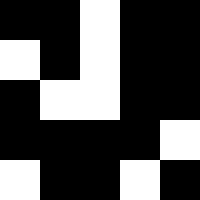[["black", "black", "white", "black", "black"], ["white", "black", "white", "black", "black"], ["black", "white", "white", "black", "black"], ["black", "black", "black", "black", "white"], ["white", "black", "black", "white", "black"]]